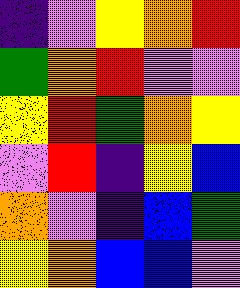[["indigo", "violet", "yellow", "orange", "red"], ["green", "orange", "red", "violet", "violet"], ["yellow", "red", "green", "orange", "yellow"], ["violet", "red", "indigo", "yellow", "blue"], ["orange", "violet", "indigo", "blue", "green"], ["yellow", "orange", "blue", "blue", "violet"]]